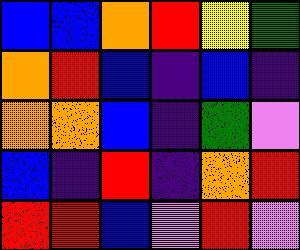[["blue", "blue", "orange", "red", "yellow", "green"], ["orange", "red", "blue", "indigo", "blue", "indigo"], ["orange", "orange", "blue", "indigo", "green", "violet"], ["blue", "indigo", "red", "indigo", "orange", "red"], ["red", "red", "blue", "violet", "red", "violet"]]